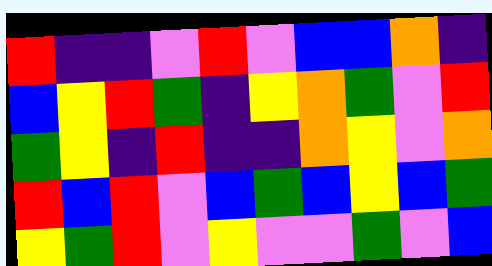[["red", "indigo", "indigo", "violet", "red", "violet", "blue", "blue", "orange", "indigo"], ["blue", "yellow", "red", "green", "indigo", "yellow", "orange", "green", "violet", "red"], ["green", "yellow", "indigo", "red", "indigo", "indigo", "orange", "yellow", "violet", "orange"], ["red", "blue", "red", "violet", "blue", "green", "blue", "yellow", "blue", "green"], ["yellow", "green", "red", "violet", "yellow", "violet", "violet", "green", "violet", "blue"]]